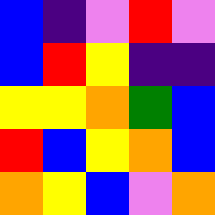[["blue", "indigo", "violet", "red", "violet"], ["blue", "red", "yellow", "indigo", "indigo"], ["yellow", "yellow", "orange", "green", "blue"], ["red", "blue", "yellow", "orange", "blue"], ["orange", "yellow", "blue", "violet", "orange"]]